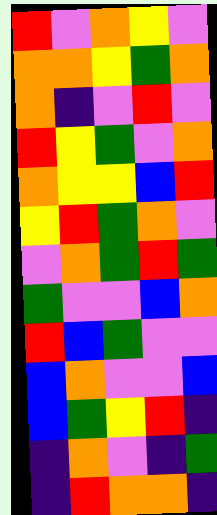[["red", "violet", "orange", "yellow", "violet"], ["orange", "orange", "yellow", "green", "orange"], ["orange", "indigo", "violet", "red", "violet"], ["red", "yellow", "green", "violet", "orange"], ["orange", "yellow", "yellow", "blue", "red"], ["yellow", "red", "green", "orange", "violet"], ["violet", "orange", "green", "red", "green"], ["green", "violet", "violet", "blue", "orange"], ["red", "blue", "green", "violet", "violet"], ["blue", "orange", "violet", "violet", "blue"], ["blue", "green", "yellow", "red", "indigo"], ["indigo", "orange", "violet", "indigo", "green"], ["indigo", "red", "orange", "orange", "indigo"]]